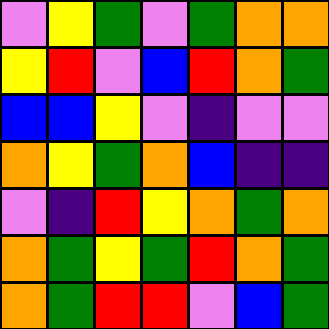[["violet", "yellow", "green", "violet", "green", "orange", "orange"], ["yellow", "red", "violet", "blue", "red", "orange", "green"], ["blue", "blue", "yellow", "violet", "indigo", "violet", "violet"], ["orange", "yellow", "green", "orange", "blue", "indigo", "indigo"], ["violet", "indigo", "red", "yellow", "orange", "green", "orange"], ["orange", "green", "yellow", "green", "red", "orange", "green"], ["orange", "green", "red", "red", "violet", "blue", "green"]]